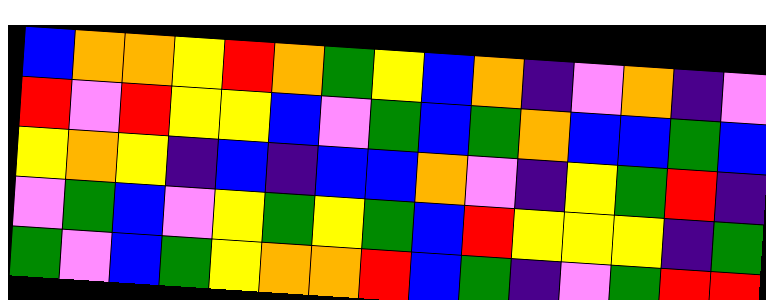[["blue", "orange", "orange", "yellow", "red", "orange", "green", "yellow", "blue", "orange", "indigo", "violet", "orange", "indigo", "violet"], ["red", "violet", "red", "yellow", "yellow", "blue", "violet", "green", "blue", "green", "orange", "blue", "blue", "green", "blue"], ["yellow", "orange", "yellow", "indigo", "blue", "indigo", "blue", "blue", "orange", "violet", "indigo", "yellow", "green", "red", "indigo"], ["violet", "green", "blue", "violet", "yellow", "green", "yellow", "green", "blue", "red", "yellow", "yellow", "yellow", "indigo", "green"], ["green", "violet", "blue", "green", "yellow", "orange", "orange", "red", "blue", "green", "indigo", "violet", "green", "red", "red"]]